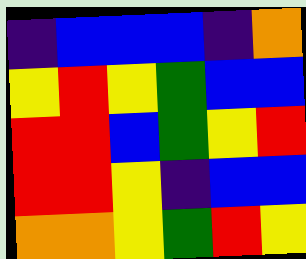[["indigo", "blue", "blue", "blue", "indigo", "orange"], ["yellow", "red", "yellow", "green", "blue", "blue"], ["red", "red", "blue", "green", "yellow", "red"], ["red", "red", "yellow", "indigo", "blue", "blue"], ["orange", "orange", "yellow", "green", "red", "yellow"]]